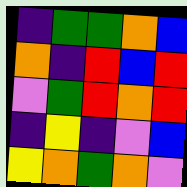[["indigo", "green", "green", "orange", "blue"], ["orange", "indigo", "red", "blue", "red"], ["violet", "green", "red", "orange", "red"], ["indigo", "yellow", "indigo", "violet", "blue"], ["yellow", "orange", "green", "orange", "violet"]]